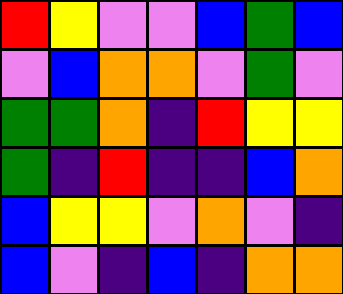[["red", "yellow", "violet", "violet", "blue", "green", "blue"], ["violet", "blue", "orange", "orange", "violet", "green", "violet"], ["green", "green", "orange", "indigo", "red", "yellow", "yellow"], ["green", "indigo", "red", "indigo", "indigo", "blue", "orange"], ["blue", "yellow", "yellow", "violet", "orange", "violet", "indigo"], ["blue", "violet", "indigo", "blue", "indigo", "orange", "orange"]]